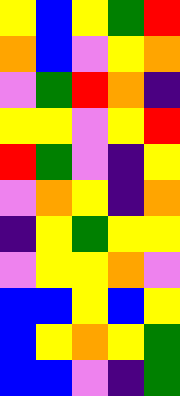[["yellow", "blue", "yellow", "green", "red"], ["orange", "blue", "violet", "yellow", "orange"], ["violet", "green", "red", "orange", "indigo"], ["yellow", "yellow", "violet", "yellow", "red"], ["red", "green", "violet", "indigo", "yellow"], ["violet", "orange", "yellow", "indigo", "orange"], ["indigo", "yellow", "green", "yellow", "yellow"], ["violet", "yellow", "yellow", "orange", "violet"], ["blue", "blue", "yellow", "blue", "yellow"], ["blue", "yellow", "orange", "yellow", "green"], ["blue", "blue", "violet", "indigo", "green"]]